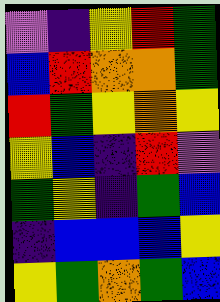[["violet", "indigo", "yellow", "red", "green"], ["blue", "red", "orange", "orange", "green"], ["red", "green", "yellow", "orange", "yellow"], ["yellow", "blue", "indigo", "red", "violet"], ["green", "yellow", "indigo", "green", "blue"], ["indigo", "blue", "blue", "blue", "yellow"], ["yellow", "green", "orange", "green", "blue"]]